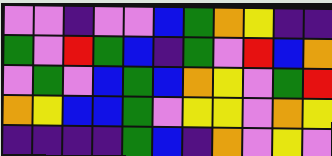[["violet", "violet", "indigo", "violet", "violet", "blue", "green", "orange", "yellow", "indigo", "indigo"], ["green", "violet", "red", "green", "blue", "indigo", "green", "violet", "red", "blue", "orange"], ["violet", "green", "violet", "blue", "green", "blue", "orange", "yellow", "violet", "green", "red"], ["orange", "yellow", "blue", "blue", "green", "violet", "yellow", "yellow", "violet", "orange", "yellow"], ["indigo", "indigo", "indigo", "indigo", "green", "blue", "indigo", "orange", "violet", "yellow", "violet"]]